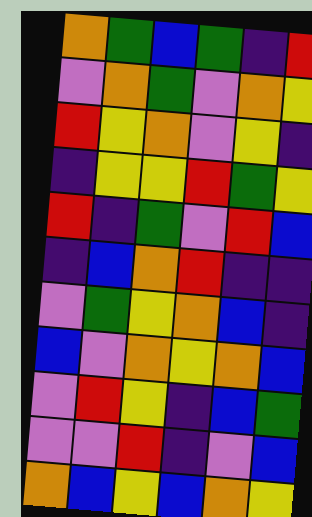[["orange", "green", "blue", "green", "indigo", "red"], ["violet", "orange", "green", "violet", "orange", "yellow"], ["red", "yellow", "orange", "violet", "yellow", "indigo"], ["indigo", "yellow", "yellow", "red", "green", "yellow"], ["red", "indigo", "green", "violet", "red", "blue"], ["indigo", "blue", "orange", "red", "indigo", "indigo"], ["violet", "green", "yellow", "orange", "blue", "indigo"], ["blue", "violet", "orange", "yellow", "orange", "blue"], ["violet", "red", "yellow", "indigo", "blue", "green"], ["violet", "violet", "red", "indigo", "violet", "blue"], ["orange", "blue", "yellow", "blue", "orange", "yellow"]]